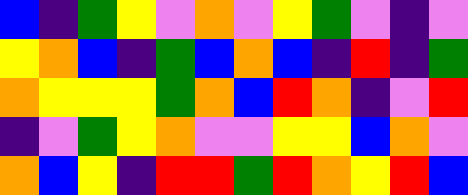[["blue", "indigo", "green", "yellow", "violet", "orange", "violet", "yellow", "green", "violet", "indigo", "violet"], ["yellow", "orange", "blue", "indigo", "green", "blue", "orange", "blue", "indigo", "red", "indigo", "green"], ["orange", "yellow", "yellow", "yellow", "green", "orange", "blue", "red", "orange", "indigo", "violet", "red"], ["indigo", "violet", "green", "yellow", "orange", "violet", "violet", "yellow", "yellow", "blue", "orange", "violet"], ["orange", "blue", "yellow", "indigo", "red", "red", "green", "red", "orange", "yellow", "red", "blue"]]